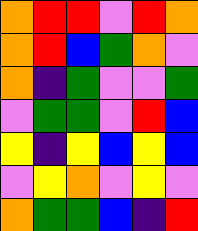[["orange", "red", "red", "violet", "red", "orange"], ["orange", "red", "blue", "green", "orange", "violet"], ["orange", "indigo", "green", "violet", "violet", "green"], ["violet", "green", "green", "violet", "red", "blue"], ["yellow", "indigo", "yellow", "blue", "yellow", "blue"], ["violet", "yellow", "orange", "violet", "yellow", "violet"], ["orange", "green", "green", "blue", "indigo", "red"]]